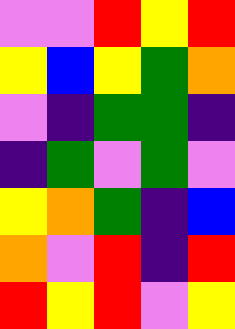[["violet", "violet", "red", "yellow", "red"], ["yellow", "blue", "yellow", "green", "orange"], ["violet", "indigo", "green", "green", "indigo"], ["indigo", "green", "violet", "green", "violet"], ["yellow", "orange", "green", "indigo", "blue"], ["orange", "violet", "red", "indigo", "red"], ["red", "yellow", "red", "violet", "yellow"]]